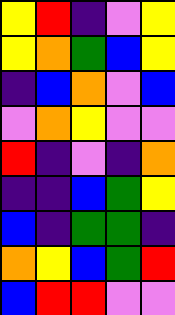[["yellow", "red", "indigo", "violet", "yellow"], ["yellow", "orange", "green", "blue", "yellow"], ["indigo", "blue", "orange", "violet", "blue"], ["violet", "orange", "yellow", "violet", "violet"], ["red", "indigo", "violet", "indigo", "orange"], ["indigo", "indigo", "blue", "green", "yellow"], ["blue", "indigo", "green", "green", "indigo"], ["orange", "yellow", "blue", "green", "red"], ["blue", "red", "red", "violet", "violet"]]